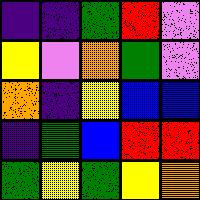[["indigo", "indigo", "green", "red", "violet"], ["yellow", "violet", "orange", "green", "violet"], ["orange", "indigo", "yellow", "blue", "blue"], ["indigo", "green", "blue", "red", "red"], ["green", "yellow", "green", "yellow", "orange"]]